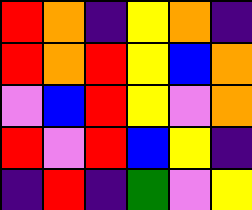[["red", "orange", "indigo", "yellow", "orange", "indigo"], ["red", "orange", "red", "yellow", "blue", "orange"], ["violet", "blue", "red", "yellow", "violet", "orange"], ["red", "violet", "red", "blue", "yellow", "indigo"], ["indigo", "red", "indigo", "green", "violet", "yellow"]]